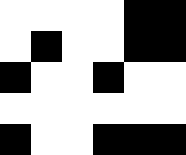[["white", "white", "white", "white", "black", "black"], ["white", "black", "white", "white", "black", "black"], ["black", "white", "white", "black", "white", "white"], ["white", "white", "white", "white", "white", "white"], ["black", "white", "white", "black", "black", "black"]]